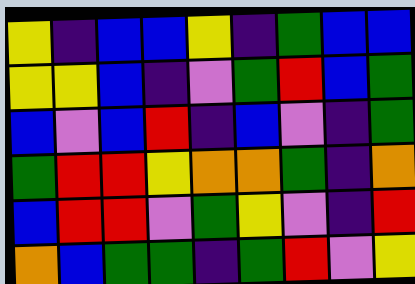[["yellow", "indigo", "blue", "blue", "yellow", "indigo", "green", "blue", "blue"], ["yellow", "yellow", "blue", "indigo", "violet", "green", "red", "blue", "green"], ["blue", "violet", "blue", "red", "indigo", "blue", "violet", "indigo", "green"], ["green", "red", "red", "yellow", "orange", "orange", "green", "indigo", "orange"], ["blue", "red", "red", "violet", "green", "yellow", "violet", "indigo", "red"], ["orange", "blue", "green", "green", "indigo", "green", "red", "violet", "yellow"]]